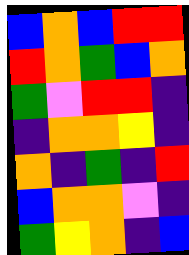[["blue", "orange", "blue", "red", "red"], ["red", "orange", "green", "blue", "orange"], ["green", "violet", "red", "red", "indigo"], ["indigo", "orange", "orange", "yellow", "indigo"], ["orange", "indigo", "green", "indigo", "red"], ["blue", "orange", "orange", "violet", "indigo"], ["green", "yellow", "orange", "indigo", "blue"]]